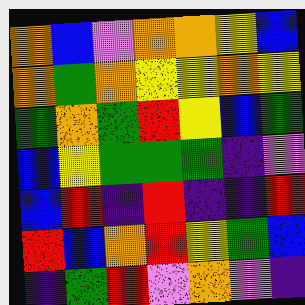[["orange", "blue", "violet", "orange", "orange", "yellow", "blue"], ["orange", "green", "orange", "yellow", "yellow", "orange", "yellow"], ["green", "orange", "green", "red", "yellow", "blue", "green"], ["blue", "yellow", "green", "green", "green", "indigo", "violet"], ["blue", "red", "indigo", "red", "indigo", "indigo", "red"], ["red", "blue", "orange", "red", "yellow", "green", "blue"], ["indigo", "green", "red", "violet", "orange", "violet", "indigo"]]